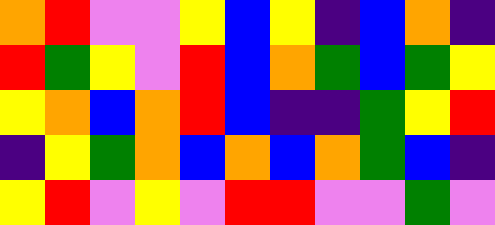[["orange", "red", "violet", "violet", "yellow", "blue", "yellow", "indigo", "blue", "orange", "indigo"], ["red", "green", "yellow", "violet", "red", "blue", "orange", "green", "blue", "green", "yellow"], ["yellow", "orange", "blue", "orange", "red", "blue", "indigo", "indigo", "green", "yellow", "red"], ["indigo", "yellow", "green", "orange", "blue", "orange", "blue", "orange", "green", "blue", "indigo"], ["yellow", "red", "violet", "yellow", "violet", "red", "red", "violet", "violet", "green", "violet"]]